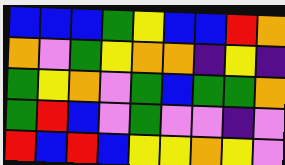[["blue", "blue", "blue", "green", "yellow", "blue", "blue", "red", "orange"], ["orange", "violet", "green", "yellow", "orange", "orange", "indigo", "yellow", "indigo"], ["green", "yellow", "orange", "violet", "green", "blue", "green", "green", "orange"], ["green", "red", "blue", "violet", "green", "violet", "violet", "indigo", "violet"], ["red", "blue", "red", "blue", "yellow", "yellow", "orange", "yellow", "violet"]]